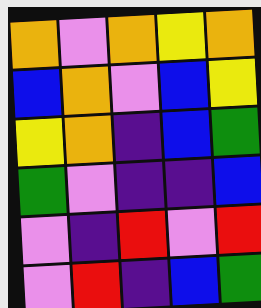[["orange", "violet", "orange", "yellow", "orange"], ["blue", "orange", "violet", "blue", "yellow"], ["yellow", "orange", "indigo", "blue", "green"], ["green", "violet", "indigo", "indigo", "blue"], ["violet", "indigo", "red", "violet", "red"], ["violet", "red", "indigo", "blue", "green"]]